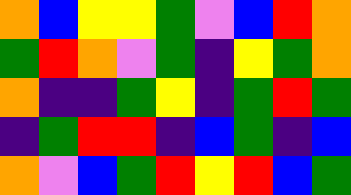[["orange", "blue", "yellow", "yellow", "green", "violet", "blue", "red", "orange"], ["green", "red", "orange", "violet", "green", "indigo", "yellow", "green", "orange"], ["orange", "indigo", "indigo", "green", "yellow", "indigo", "green", "red", "green"], ["indigo", "green", "red", "red", "indigo", "blue", "green", "indigo", "blue"], ["orange", "violet", "blue", "green", "red", "yellow", "red", "blue", "green"]]